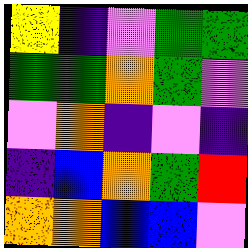[["yellow", "indigo", "violet", "green", "green"], ["green", "green", "orange", "green", "violet"], ["violet", "orange", "indigo", "violet", "indigo"], ["indigo", "blue", "orange", "green", "red"], ["orange", "orange", "blue", "blue", "violet"]]